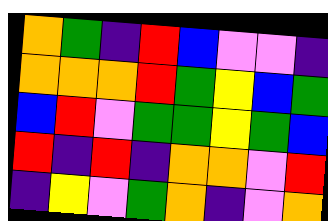[["orange", "green", "indigo", "red", "blue", "violet", "violet", "indigo"], ["orange", "orange", "orange", "red", "green", "yellow", "blue", "green"], ["blue", "red", "violet", "green", "green", "yellow", "green", "blue"], ["red", "indigo", "red", "indigo", "orange", "orange", "violet", "red"], ["indigo", "yellow", "violet", "green", "orange", "indigo", "violet", "orange"]]